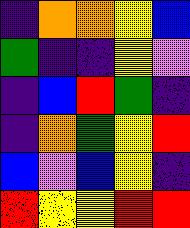[["indigo", "orange", "orange", "yellow", "blue"], ["green", "indigo", "indigo", "yellow", "violet"], ["indigo", "blue", "red", "green", "indigo"], ["indigo", "orange", "green", "yellow", "red"], ["blue", "violet", "blue", "yellow", "indigo"], ["red", "yellow", "yellow", "red", "red"]]